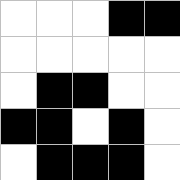[["white", "white", "white", "black", "black"], ["white", "white", "white", "white", "white"], ["white", "black", "black", "white", "white"], ["black", "black", "white", "black", "white"], ["white", "black", "black", "black", "white"]]